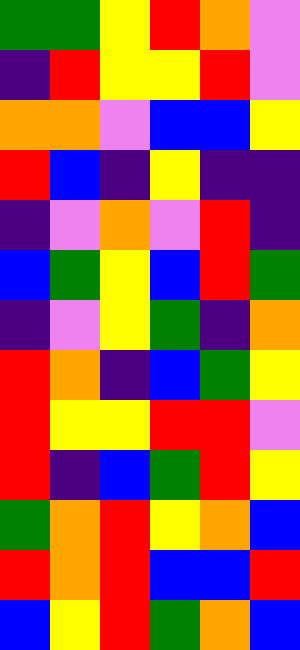[["green", "green", "yellow", "red", "orange", "violet"], ["indigo", "red", "yellow", "yellow", "red", "violet"], ["orange", "orange", "violet", "blue", "blue", "yellow"], ["red", "blue", "indigo", "yellow", "indigo", "indigo"], ["indigo", "violet", "orange", "violet", "red", "indigo"], ["blue", "green", "yellow", "blue", "red", "green"], ["indigo", "violet", "yellow", "green", "indigo", "orange"], ["red", "orange", "indigo", "blue", "green", "yellow"], ["red", "yellow", "yellow", "red", "red", "violet"], ["red", "indigo", "blue", "green", "red", "yellow"], ["green", "orange", "red", "yellow", "orange", "blue"], ["red", "orange", "red", "blue", "blue", "red"], ["blue", "yellow", "red", "green", "orange", "blue"]]